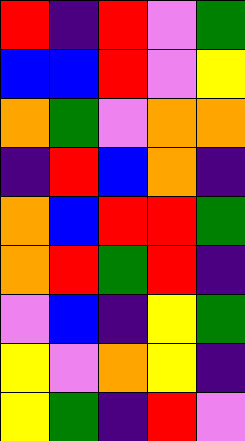[["red", "indigo", "red", "violet", "green"], ["blue", "blue", "red", "violet", "yellow"], ["orange", "green", "violet", "orange", "orange"], ["indigo", "red", "blue", "orange", "indigo"], ["orange", "blue", "red", "red", "green"], ["orange", "red", "green", "red", "indigo"], ["violet", "blue", "indigo", "yellow", "green"], ["yellow", "violet", "orange", "yellow", "indigo"], ["yellow", "green", "indigo", "red", "violet"]]